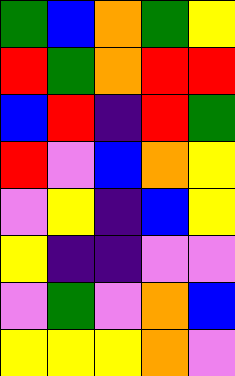[["green", "blue", "orange", "green", "yellow"], ["red", "green", "orange", "red", "red"], ["blue", "red", "indigo", "red", "green"], ["red", "violet", "blue", "orange", "yellow"], ["violet", "yellow", "indigo", "blue", "yellow"], ["yellow", "indigo", "indigo", "violet", "violet"], ["violet", "green", "violet", "orange", "blue"], ["yellow", "yellow", "yellow", "orange", "violet"]]